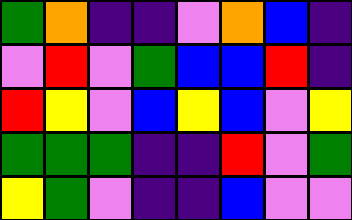[["green", "orange", "indigo", "indigo", "violet", "orange", "blue", "indigo"], ["violet", "red", "violet", "green", "blue", "blue", "red", "indigo"], ["red", "yellow", "violet", "blue", "yellow", "blue", "violet", "yellow"], ["green", "green", "green", "indigo", "indigo", "red", "violet", "green"], ["yellow", "green", "violet", "indigo", "indigo", "blue", "violet", "violet"]]